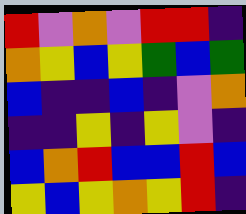[["red", "violet", "orange", "violet", "red", "red", "indigo"], ["orange", "yellow", "blue", "yellow", "green", "blue", "green"], ["blue", "indigo", "indigo", "blue", "indigo", "violet", "orange"], ["indigo", "indigo", "yellow", "indigo", "yellow", "violet", "indigo"], ["blue", "orange", "red", "blue", "blue", "red", "blue"], ["yellow", "blue", "yellow", "orange", "yellow", "red", "indigo"]]